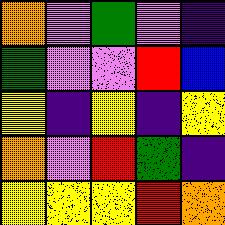[["orange", "violet", "green", "violet", "indigo"], ["green", "violet", "violet", "red", "blue"], ["yellow", "indigo", "yellow", "indigo", "yellow"], ["orange", "violet", "red", "green", "indigo"], ["yellow", "yellow", "yellow", "red", "orange"]]